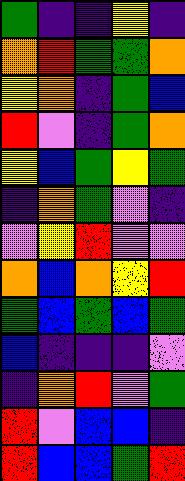[["green", "indigo", "indigo", "yellow", "indigo"], ["orange", "red", "green", "green", "orange"], ["yellow", "orange", "indigo", "green", "blue"], ["red", "violet", "indigo", "green", "orange"], ["yellow", "blue", "green", "yellow", "green"], ["indigo", "orange", "green", "violet", "indigo"], ["violet", "yellow", "red", "violet", "violet"], ["orange", "blue", "orange", "yellow", "red"], ["green", "blue", "green", "blue", "green"], ["blue", "indigo", "indigo", "indigo", "violet"], ["indigo", "orange", "red", "violet", "green"], ["red", "violet", "blue", "blue", "indigo"], ["red", "blue", "blue", "green", "red"]]